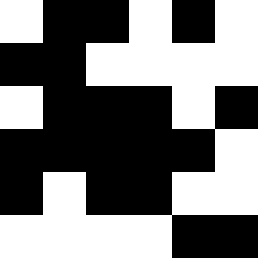[["white", "black", "black", "white", "black", "white"], ["black", "black", "white", "white", "white", "white"], ["white", "black", "black", "black", "white", "black"], ["black", "black", "black", "black", "black", "white"], ["black", "white", "black", "black", "white", "white"], ["white", "white", "white", "white", "black", "black"]]